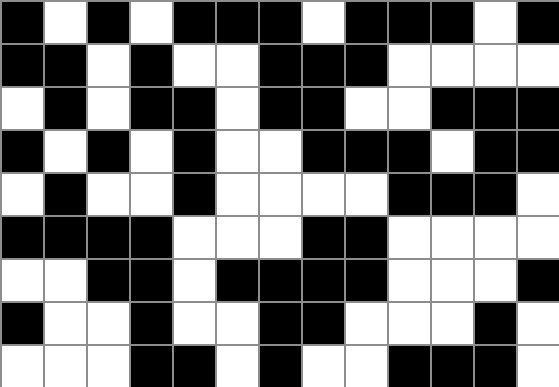[["black", "white", "black", "white", "black", "black", "black", "white", "black", "black", "black", "white", "black"], ["black", "black", "white", "black", "white", "white", "black", "black", "black", "white", "white", "white", "white"], ["white", "black", "white", "black", "black", "white", "black", "black", "white", "white", "black", "black", "black"], ["black", "white", "black", "white", "black", "white", "white", "black", "black", "black", "white", "black", "black"], ["white", "black", "white", "white", "black", "white", "white", "white", "white", "black", "black", "black", "white"], ["black", "black", "black", "black", "white", "white", "white", "black", "black", "white", "white", "white", "white"], ["white", "white", "black", "black", "white", "black", "black", "black", "black", "white", "white", "white", "black"], ["black", "white", "white", "black", "white", "white", "black", "black", "white", "white", "white", "black", "white"], ["white", "white", "white", "black", "black", "white", "black", "white", "white", "black", "black", "black", "white"]]